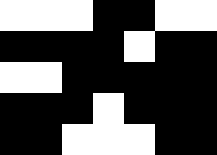[["white", "white", "white", "black", "black", "white", "white"], ["black", "black", "black", "black", "white", "black", "black"], ["white", "white", "black", "black", "black", "black", "black"], ["black", "black", "black", "white", "black", "black", "black"], ["black", "black", "white", "white", "white", "black", "black"]]